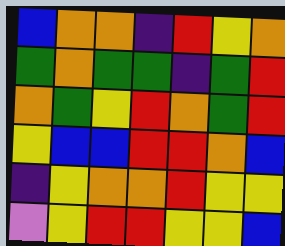[["blue", "orange", "orange", "indigo", "red", "yellow", "orange"], ["green", "orange", "green", "green", "indigo", "green", "red"], ["orange", "green", "yellow", "red", "orange", "green", "red"], ["yellow", "blue", "blue", "red", "red", "orange", "blue"], ["indigo", "yellow", "orange", "orange", "red", "yellow", "yellow"], ["violet", "yellow", "red", "red", "yellow", "yellow", "blue"]]